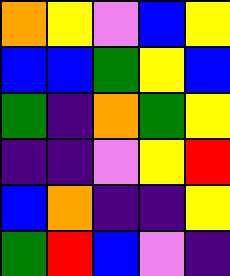[["orange", "yellow", "violet", "blue", "yellow"], ["blue", "blue", "green", "yellow", "blue"], ["green", "indigo", "orange", "green", "yellow"], ["indigo", "indigo", "violet", "yellow", "red"], ["blue", "orange", "indigo", "indigo", "yellow"], ["green", "red", "blue", "violet", "indigo"]]